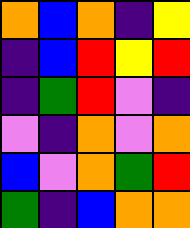[["orange", "blue", "orange", "indigo", "yellow"], ["indigo", "blue", "red", "yellow", "red"], ["indigo", "green", "red", "violet", "indigo"], ["violet", "indigo", "orange", "violet", "orange"], ["blue", "violet", "orange", "green", "red"], ["green", "indigo", "blue", "orange", "orange"]]